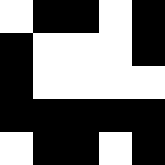[["white", "black", "black", "white", "black"], ["black", "white", "white", "white", "black"], ["black", "white", "white", "white", "white"], ["black", "black", "black", "black", "black"], ["white", "black", "black", "white", "black"]]